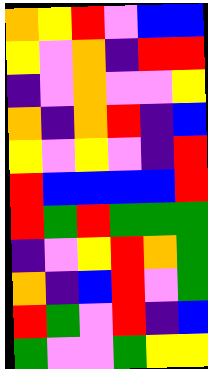[["orange", "yellow", "red", "violet", "blue", "blue"], ["yellow", "violet", "orange", "indigo", "red", "red"], ["indigo", "violet", "orange", "violet", "violet", "yellow"], ["orange", "indigo", "orange", "red", "indigo", "blue"], ["yellow", "violet", "yellow", "violet", "indigo", "red"], ["red", "blue", "blue", "blue", "blue", "red"], ["red", "green", "red", "green", "green", "green"], ["indigo", "violet", "yellow", "red", "orange", "green"], ["orange", "indigo", "blue", "red", "violet", "green"], ["red", "green", "violet", "red", "indigo", "blue"], ["green", "violet", "violet", "green", "yellow", "yellow"]]